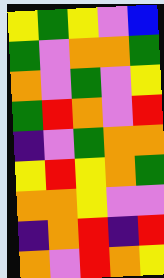[["yellow", "green", "yellow", "violet", "blue"], ["green", "violet", "orange", "orange", "green"], ["orange", "violet", "green", "violet", "yellow"], ["green", "red", "orange", "violet", "red"], ["indigo", "violet", "green", "orange", "orange"], ["yellow", "red", "yellow", "orange", "green"], ["orange", "orange", "yellow", "violet", "violet"], ["indigo", "orange", "red", "indigo", "red"], ["orange", "violet", "red", "orange", "yellow"]]